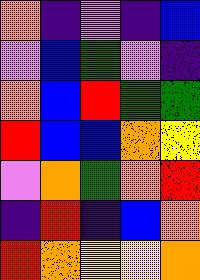[["orange", "indigo", "violet", "indigo", "blue"], ["violet", "blue", "green", "violet", "indigo"], ["orange", "blue", "red", "green", "green"], ["red", "blue", "blue", "orange", "yellow"], ["violet", "orange", "green", "orange", "red"], ["indigo", "red", "indigo", "blue", "orange"], ["red", "orange", "yellow", "yellow", "orange"]]